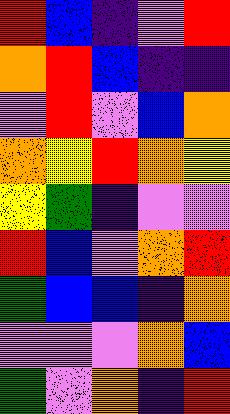[["red", "blue", "indigo", "violet", "red"], ["orange", "red", "blue", "indigo", "indigo"], ["violet", "red", "violet", "blue", "orange"], ["orange", "yellow", "red", "orange", "yellow"], ["yellow", "green", "indigo", "violet", "violet"], ["red", "blue", "violet", "orange", "red"], ["green", "blue", "blue", "indigo", "orange"], ["violet", "violet", "violet", "orange", "blue"], ["green", "violet", "orange", "indigo", "red"]]